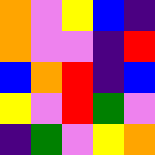[["orange", "violet", "yellow", "blue", "indigo"], ["orange", "violet", "violet", "indigo", "red"], ["blue", "orange", "red", "indigo", "blue"], ["yellow", "violet", "red", "green", "violet"], ["indigo", "green", "violet", "yellow", "orange"]]